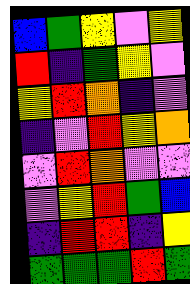[["blue", "green", "yellow", "violet", "yellow"], ["red", "indigo", "green", "yellow", "violet"], ["yellow", "red", "orange", "indigo", "violet"], ["indigo", "violet", "red", "yellow", "orange"], ["violet", "red", "orange", "violet", "violet"], ["violet", "yellow", "red", "green", "blue"], ["indigo", "red", "red", "indigo", "yellow"], ["green", "green", "green", "red", "green"]]